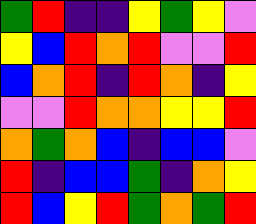[["green", "red", "indigo", "indigo", "yellow", "green", "yellow", "violet"], ["yellow", "blue", "red", "orange", "red", "violet", "violet", "red"], ["blue", "orange", "red", "indigo", "red", "orange", "indigo", "yellow"], ["violet", "violet", "red", "orange", "orange", "yellow", "yellow", "red"], ["orange", "green", "orange", "blue", "indigo", "blue", "blue", "violet"], ["red", "indigo", "blue", "blue", "green", "indigo", "orange", "yellow"], ["red", "blue", "yellow", "red", "green", "orange", "green", "red"]]